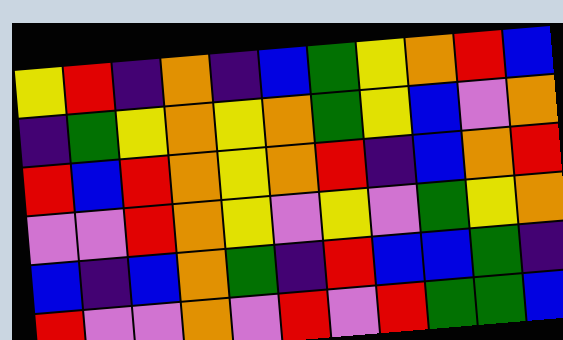[["yellow", "red", "indigo", "orange", "indigo", "blue", "green", "yellow", "orange", "red", "blue"], ["indigo", "green", "yellow", "orange", "yellow", "orange", "green", "yellow", "blue", "violet", "orange"], ["red", "blue", "red", "orange", "yellow", "orange", "red", "indigo", "blue", "orange", "red"], ["violet", "violet", "red", "orange", "yellow", "violet", "yellow", "violet", "green", "yellow", "orange"], ["blue", "indigo", "blue", "orange", "green", "indigo", "red", "blue", "blue", "green", "indigo"], ["red", "violet", "violet", "orange", "violet", "red", "violet", "red", "green", "green", "blue"]]